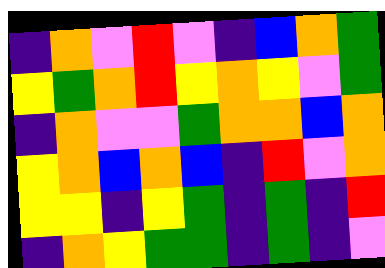[["indigo", "orange", "violet", "red", "violet", "indigo", "blue", "orange", "green"], ["yellow", "green", "orange", "red", "yellow", "orange", "yellow", "violet", "green"], ["indigo", "orange", "violet", "violet", "green", "orange", "orange", "blue", "orange"], ["yellow", "orange", "blue", "orange", "blue", "indigo", "red", "violet", "orange"], ["yellow", "yellow", "indigo", "yellow", "green", "indigo", "green", "indigo", "red"], ["indigo", "orange", "yellow", "green", "green", "indigo", "green", "indigo", "violet"]]